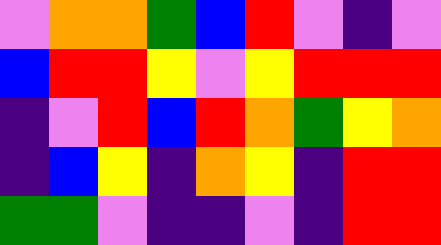[["violet", "orange", "orange", "green", "blue", "red", "violet", "indigo", "violet"], ["blue", "red", "red", "yellow", "violet", "yellow", "red", "red", "red"], ["indigo", "violet", "red", "blue", "red", "orange", "green", "yellow", "orange"], ["indigo", "blue", "yellow", "indigo", "orange", "yellow", "indigo", "red", "red"], ["green", "green", "violet", "indigo", "indigo", "violet", "indigo", "red", "red"]]